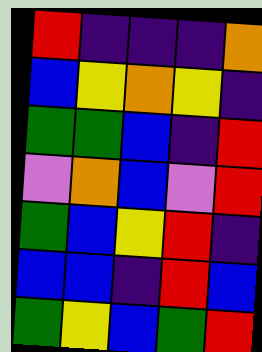[["red", "indigo", "indigo", "indigo", "orange"], ["blue", "yellow", "orange", "yellow", "indigo"], ["green", "green", "blue", "indigo", "red"], ["violet", "orange", "blue", "violet", "red"], ["green", "blue", "yellow", "red", "indigo"], ["blue", "blue", "indigo", "red", "blue"], ["green", "yellow", "blue", "green", "red"]]